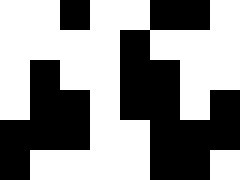[["white", "white", "black", "white", "white", "black", "black", "white"], ["white", "white", "white", "white", "black", "white", "white", "white"], ["white", "black", "white", "white", "black", "black", "white", "white"], ["white", "black", "black", "white", "black", "black", "white", "black"], ["black", "black", "black", "white", "white", "black", "black", "black"], ["black", "white", "white", "white", "white", "black", "black", "white"]]